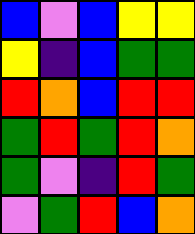[["blue", "violet", "blue", "yellow", "yellow"], ["yellow", "indigo", "blue", "green", "green"], ["red", "orange", "blue", "red", "red"], ["green", "red", "green", "red", "orange"], ["green", "violet", "indigo", "red", "green"], ["violet", "green", "red", "blue", "orange"]]